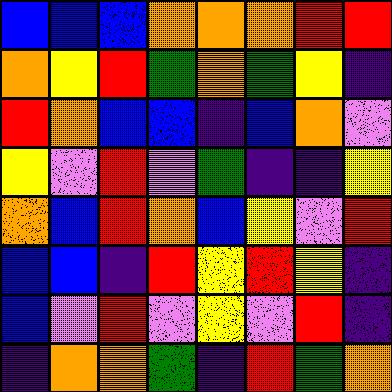[["blue", "blue", "blue", "orange", "orange", "orange", "red", "red"], ["orange", "yellow", "red", "green", "orange", "green", "yellow", "indigo"], ["red", "orange", "blue", "blue", "indigo", "blue", "orange", "violet"], ["yellow", "violet", "red", "violet", "green", "indigo", "indigo", "yellow"], ["orange", "blue", "red", "orange", "blue", "yellow", "violet", "red"], ["blue", "blue", "indigo", "red", "yellow", "red", "yellow", "indigo"], ["blue", "violet", "red", "violet", "yellow", "violet", "red", "indigo"], ["indigo", "orange", "orange", "green", "indigo", "red", "green", "orange"]]